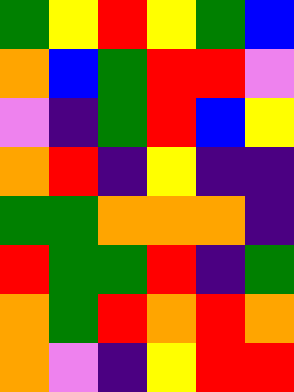[["green", "yellow", "red", "yellow", "green", "blue"], ["orange", "blue", "green", "red", "red", "violet"], ["violet", "indigo", "green", "red", "blue", "yellow"], ["orange", "red", "indigo", "yellow", "indigo", "indigo"], ["green", "green", "orange", "orange", "orange", "indigo"], ["red", "green", "green", "red", "indigo", "green"], ["orange", "green", "red", "orange", "red", "orange"], ["orange", "violet", "indigo", "yellow", "red", "red"]]